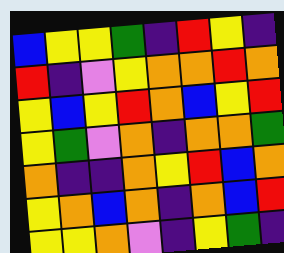[["blue", "yellow", "yellow", "green", "indigo", "red", "yellow", "indigo"], ["red", "indigo", "violet", "yellow", "orange", "orange", "red", "orange"], ["yellow", "blue", "yellow", "red", "orange", "blue", "yellow", "red"], ["yellow", "green", "violet", "orange", "indigo", "orange", "orange", "green"], ["orange", "indigo", "indigo", "orange", "yellow", "red", "blue", "orange"], ["yellow", "orange", "blue", "orange", "indigo", "orange", "blue", "red"], ["yellow", "yellow", "orange", "violet", "indigo", "yellow", "green", "indigo"]]